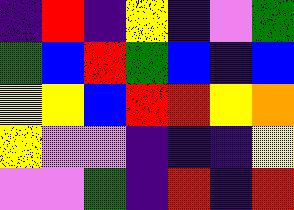[["indigo", "red", "indigo", "yellow", "indigo", "violet", "green"], ["green", "blue", "red", "green", "blue", "indigo", "blue"], ["yellow", "yellow", "blue", "red", "red", "yellow", "orange"], ["yellow", "violet", "violet", "indigo", "indigo", "indigo", "yellow"], ["violet", "violet", "green", "indigo", "red", "indigo", "red"]]